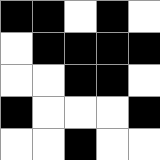[["black", "black", "white", "black", "white"], ["white", "black", "black", "black", "black"], ["white", "white", "black", "black", "white"], ["black", "white", "white", "white", "black"], ["white", "white", "black", "white", "white"]]